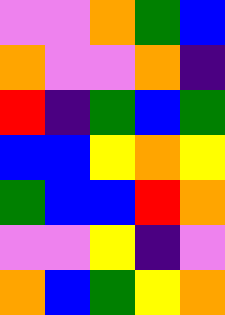[["violet", "violet", "orange", "green", "blue"], ["orange", "violet", "violet", "orange", "indigo"], ["red", "indigo", "green", "blue", "green"], ["blue", "blue", "yellow", "orange", "yellow"], ["green", "blue", "blue", "red", "orange"], ["violet", "violet", "yellow", "indigo", "violet"], ["orange", "blue", "green", "yellow", "orange"]]